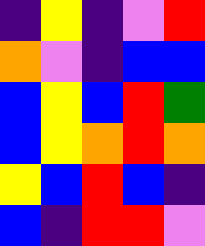[["indigo", "yellow", "indigo", "violet", "red"], ["orange", "violet", "indigo", "blue", "blue"], ["blue", "yellow", "blue", "red", "green"], ["blue", "yellow", "orange", "red", "orange"], ["yellow", "blue", "red", "blue", "indigo"], ["blue", "indigo", "red", "red", "violet"]]